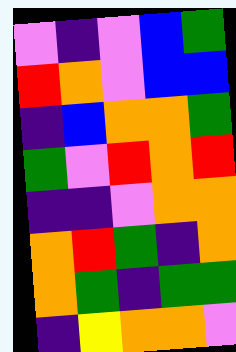[["violet", "indigo", "violet", "blue", "green"], ["red", "orange", "violet", "blue", "blue"], ["indigo", "blue", "orange", "orange", "green"], ["green", "violet", "red", "orange", "red"], ["indigo", "indigo", "violet", "orange", "orange"], ["orange", "red", "green", "indigo", "orange"], ["orange", "green", "indigo", "green", "green"], ["indigo", "yellow", "orange", "orange", "violet"]]